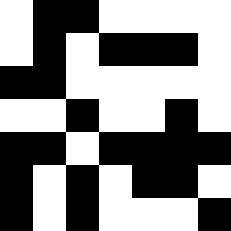[["white", "black", "black", "white", "white", "white", "white"], ["white", "black", "white", "black", "black", "black", "white"], ["black", "black", "white", "white", "white", "white", "white"], ["white", "white", "black", "white", "white", "black", "white"], ["black", "black", "white", "black", "black", "black", "black"], ["black", "white", "black", "white", "black", "black", "white"], ["black", "white", "black", "white", "white", "white", "black"]]